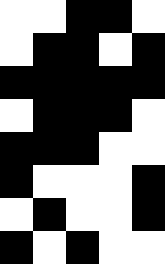[["white", "white", "black", "black", "white"], ["white", "black", "black", "white", "black"], ["black", "black", "black", "black", "black"], ["white", "black", "black", "black", "white"], ["black", "black", "black", "white", "white"], ["black", "white", "white", "white", "black"], ["white", "black", "white", "white", "black"], ["black", "white", "black", "white", "white"]]